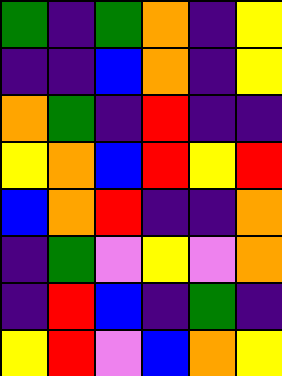[["green", "indigo", "green", "orange", "indigo", "yellow"], ["indigo", "indigo", "blue", "orange", "indigo", "yellow"], ["orange", "green", "indigo", "red", "indigo", "indigo"], ["yellow", "orange", "blue", "red", "yellow", "red"], ["blue", "orange", "red", "indigo", "indigo", "orange"], ["indigo", "green", "violet", "yellow", "violet", "orange"], ["indigo", "red", "blue", "indigo", "green", "indigo"], ["yellow", "red", "violet", "blue", "orange", "yellow"]]